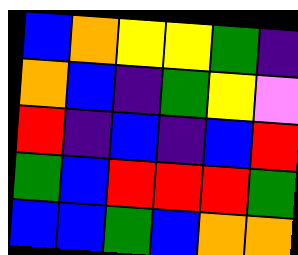[["blue", "orange", "yellow", "yellow", "green", "indigo"], ["orange", "blue", "indigo", "green", "yellow", "violet"], ["red", "indigo", "blue", "indigo", "blue", "red"], ["green", "blue", "red", "red", "red", "green"], ["blue", "blue", "green", "blue", "orange", "orange"]]